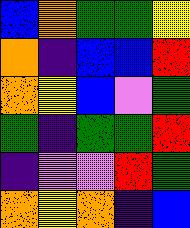[["blue", "orange", "green", "green", "yellow"], ["orange", "indigo", "blue", "blue", "red"], ["orange", "yellow", "blue", "violet", "green"], ["green", "indigo", "green", "green", "red"], ["indigo", "violet", "violet", "red", "green"], ["orange", "yellow", "orange", "indigo", "blue"]]